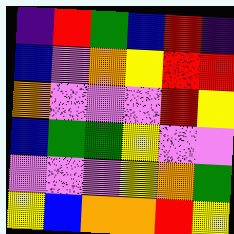[["indigo", "red", "green", "blue", "red", "indigo"], ["blue", "violet", "orange", "yellow", "red", "red"], ["orange", "violet", "violet", "violet", "red", "yellow"], ["blue", "green", "green", "yellow", "violet", "violet"], ["violet", "violet", "violet", "yellow", "orange", "green"], ["yellow", "blue", "orange", "orange", "red", "yellow"]]